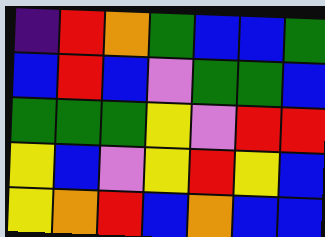[["indigo", "red", "orange", "green", "blue", "blue", "green"], ["blue", "red", "blue", "violet", "green", "green", "blue"], ["green", "green", "green", "yellow", "violet", "red", "red"], ["yellow", "blue", "violet", "yellow", "red", "yellow", "blue"], ["yellow", "orange", "red", "blue", "orange", "blue", "blue"]]